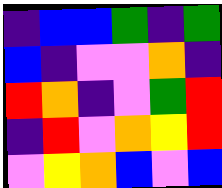[["indigo", "blue", "blue", "green", "indigo", "green"], ["blue", "indigo", "violet", "violet", "orange", "indigo"], ["red", "orange", "indigo", "violet", "green", "red"], ["indigo", "red", "violet", "orange", "yellow", "red"], ["violet", "yellow", "orange", "blue", "violet", "blue"]]